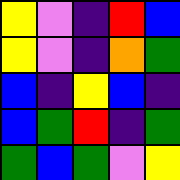[["yellow", "violet", "indigo", "red", "blue"], ["yellow", "violet", "indigo", "orange", "green"], ["blue", "indigo", "yellow", "blue", "indigo"], ["blue", "green", "red", "indigo", "green"], ["green", "blue", "green", "violet", "yellow"]]